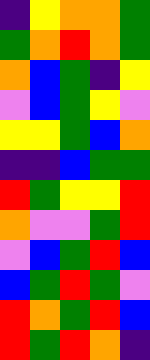[["indigo", "yellow", "orange", "orange", "green"], ["green", "orange", "red", "orange", "green"], ["orange", "blue", "green", "indigo", "yellow"], ["violet", "blue", "green", "yellow", "violet"], ["yellow", "yellow", "green", "blue", "orange"], ["indigo", "indigo", "blue", "green", "green"], ["red", "green", "yellow", "yellow", "red"], ["orange", "violet", "violet", "green", "red"], ["violet", "blue", "green", "red", "blue"], ["blue", "green", "red", "green", "violet"], ["red", "orange", "green", "red", "blue"], ["red", "green", "red", "orange", "indigo"]]